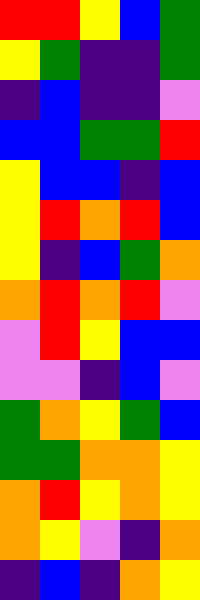[["red", "red", "yellow", "blue", "green"], ["yellow", "green", "indigo", "indigo", "green"], ["indigo", "blue", "indigo", "indigo", "violet"], ["blue", "blue", "green", "green", "red"], ["yellow", "blue", "blue", "indigo", "blue"], ["yellow", "red", "orange", "red", "blue"], ["yellow", "indigo", "blue", "green", "orange"], ["orange", "red", "orange", "red", "violet"], ["violet", "red", "yellow", "blue", "blue"], ["violet", "violet", "indigo", "blue", "violet"], ["green", "orange", "yellow", "green", "blue"], ["green", "green", "orange", "orange", "yellow"], ["orange", "red", "yellow", "orange", "yellow"], ["orange", "yellow", "violet", "indigo", "orange"], ["indigo", "blue", "indigo", "orange", "yellow"]]